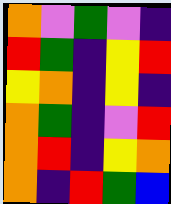[["orange", "violet", "green", "violet", "indigo"], ["red", "green", "indigo", "yellow", "red"], ["yellow", "orange", "indigo", "yellow", "indigo"], ["orange", "green", "indigo", "violet", "red"], ["orange", "red", "indigo", "yellow", "orange"], ["orange", "indigo", "red", "green", "blue"]]